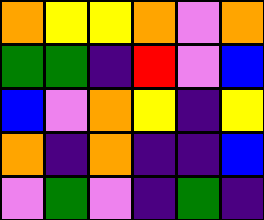[["orange", "yellow", "yellow", "orange", "violet", "orange"], ["green", "green", "indigo", "red", "violet", "blue"], ["blue", "violet", "orange", "yellow", "indigo", "yellow"], ["orange", "indigo", "orange", "indigo", "indigo", "blue"], ["violet", "green", "violet", "indigo", "green", "indigo"]]